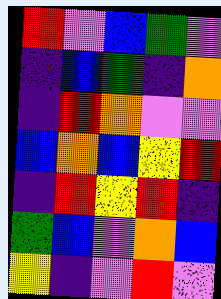[["red", "violet", "blue", "green", "violet"], ["indigo", "blue", "green", "indigo", "orange"], ["indigo", "red", "orange", "violet", "violet"], ["blue", "orange", "blue", "yellow", "red"], ["indigo", "red", "yellow", "red", "indigo"], ["green", "blue", "violet", "orange", "blue"], ["yellow", "indigo", "violet", "red", "violet"]]